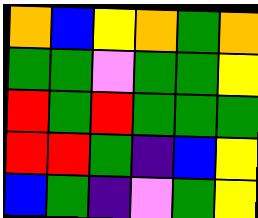[["orange", "blue", "yellow", "orange", "green", "orange"], ["green", "green", "violet", "green", "green", "yellow"], ["red", "green", "red", "green", "green", "green"], ["red", "red", "green", "indigo", "blue", "yellow"], ["blue", "green", "indigo", "violet", "green", "yellow"]]